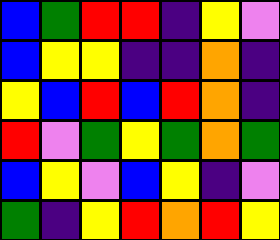[["blue", "green", "red", "red", "indigo", "yellow", "violet"], ["blue", "yellow", "yellow", "indigo", "indigo", "orange", "indigo"], ["yellow", "blue", "red", "blue", "red", "orange", "indigo"], ["red", "violet", "green", "yellow", "green", "orange", "green"], ["blue", "yellow", "violet", "blue", "yellow", "indigo", "violet"], ["green", "indigo", "yellow", "red", "orange", "red", "yellow"]]